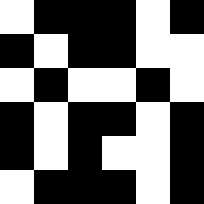[["white", "black", "black", "black", "white", "black"], ["black", "white", "black", "black", "white", "white"], ["white", "black", "white", "white", "black", "white"], ["black", "white", "black", "black", "white", "black"], ["black", "white", "black", "white", "white", "black"], ["white", "black", "black", "black", "white", "black"]]